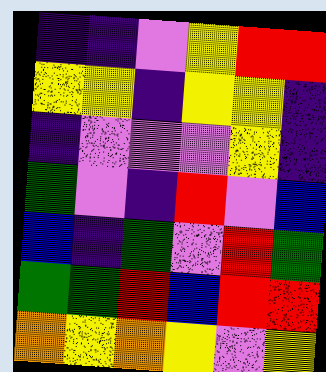[["indigo", "indigo", "violet", "yellow", "red", "red"], ["yellow", "yellow", "indigo", "yellow", "yellow", "indigo"], ["indigo", "violet", "violet", "violet", "yellow", "indigo"], ["green", "violet", "indigo", "red", "violet", "blue"], ["blue", "indigo", "green", "violet", "red", "green"], ["green", "green", "red", "blue", "red", "red"], ["orange", "yellow", "orange", "yellow", "violet", "yellow"]]